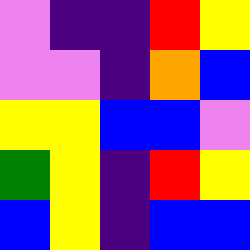[["violet", "indigo", "indigo", "red", "yellow"], ["violet", "violet", "indigo", "orange", "blue"], ["yellow", "yellow", "blue", "blue", "violet"], ["green", "yellow", "indigo", "red", "yellow"], ["blue", "yellow", "indigo", "blue", "blue"]]